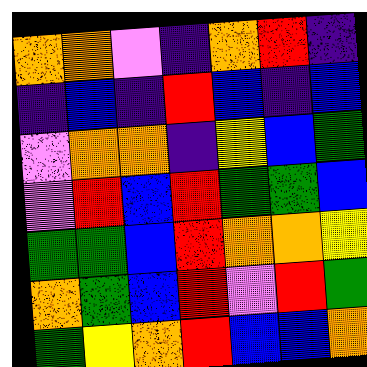[["orange", "orange", "violet", "indigo", "orange", "red", "indigo"], ["indigo", "blue", "indigo", "red", "blue", "indigo", "blue"], ["violet", "orange", "orange", "indigo", "yellow", "blue", "green"], ["violet", "red", "blue", "red", "green", "green", "blue"], ["green", "green", "blue", "red", "orange", "orange", "yellow"], ["orange", "green", "blue", "red", "violet", "red", "green"], ["green", "yellow", "orange", "red", "blue", "blue", "orange"]]